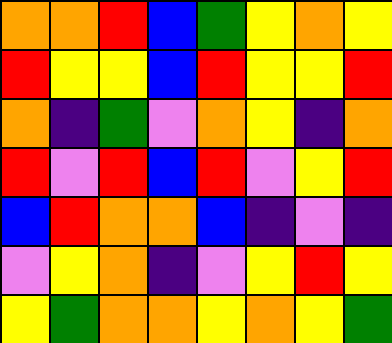[["orange", "orange", "red", "blue", "green", "yellow", "orange", "yellow"], ["red", "yellow", "yellow", "blue", "red", "yellow", "yellow", "red"], ["orange", "indigo", "green", "violet", "orange", "yellow", "indigo", "orange"], ["red", "violet", "red", "blue", "red", "violet", "yellow", "red"], ["blue", "red", "orange", "orange", "blue", "indigo", "violet", "indigo"], ["violet", "yellow", "orange", "indigo", "violet", "yellow", "red", "yellow"], ["yellow", "green", "orange", "orange", "yellow", "orange", "yellow", "green"]]